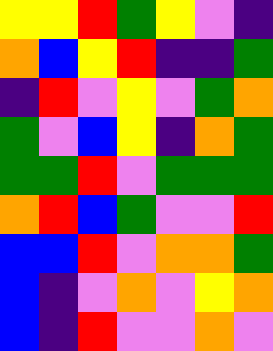[["yellow", "yellow", "red", "green", "yellow", "violet", "indigo"], ["orange", "blue", "yellow", "red", "indigo", "indigo", "green"], ["indigo", "red", "violet", "yellow", "violet", "green", "orange"], ["green", "violet", "blue", "yellow", "indigo", "orange", "green"], ["green", "green", "red", "violet", "green", "green", "green"], ["orange", "red", "blue", "green", "violet", "violet", "red"], ["blue", "blue", "red", "violet", "orange", "orange", "green"], ["blue", "indigo", "violet", "orange", "violet", "yellow", "orange"], ["blue", "indigo", "red", "violet", "violet", "orange", "violet"]]